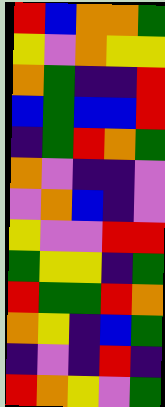[["red", "blue", "orange", "orange", "green"], ["yellow", "violet", "orange", "yellow", "yellow"], ["orange", "green", "indigo", "indigo", "red"], ["blue", "green", "blue", "blue", "red"], ["indigo", "green", "red", "orange", "green"], ["orange", "violet", "indigo", "indigo", "violet"], ["violet", "orange", "blue", "indigo", "violet"], ["yellow", "violet", "violet", "red", "red"], ["green", "yellow", "yellow", "indigo", "green"], ["red", "green", "green", "red", "orange"], ["orange", "yellow", "indigo", "blue", "green"], ["indigo", "violet", "indigo", "red", "indigo"], ["red", "orange", "yellow", "violet", "green"]]